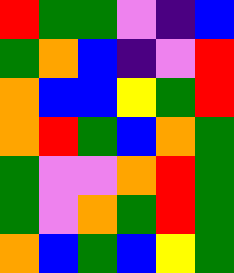[["red", "green", "green", "violet", "indigo", "blue"], ["green", "orange", "blue", "indigo", "violet", "red"], ["orange", "blue", "blue", "yellow", "green", "red"], ["orange", "red", "green", "blue", "orange", "green"], ["green", "violet", "violet", "orange", "red", "green"], ["green", "violet", "orange", "green", "red", "green"], ["orange", "blue", "green", "blue", "yellow", "green"]]